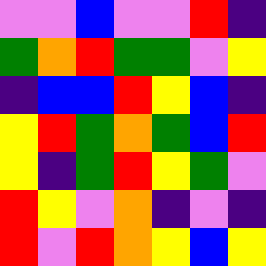[["violet", "violet", "blue", "violet", "violet", "red", "indigo"], ["green", "orange", "red", "green", "green", "violet", "yellow"], ["indigo", "blue", "blue", "red", "yellow", "blue", "indigo"], ["yellow", "red", "green", "orange", "green", "blue", "red"], ["yellow", "indigo", "green", "red", "yellow", "green", "violet"], ["red", "yellow", "violet", "orange", "indigo", "violet", "indigo"], ["red", "violet", "red", "orange", "yellow", "blue", "yellow"]]